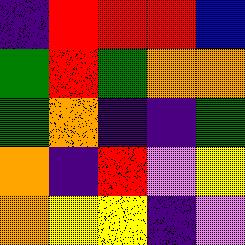[["indigo", "red", "red", "red", "blue"], ["green", "red", "green", "orange", "orange"], ["green", "orange", "indigo", "indigo", "green"], ["orange", "indigo", "red", "violet", "yellow"], ["orange", "yellow", "yellow", "indigo", "violet"]]